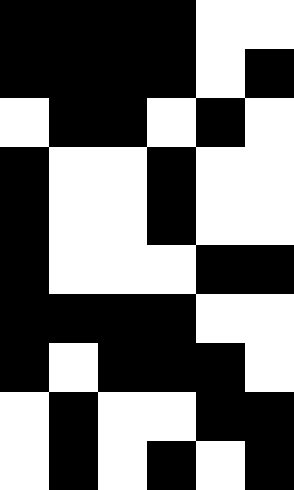[["black", "black", "black", "black", "white", "white"], ["black", "black", "black", "black", "white", "black"], ["white", "black", "black", "white", "black", "white"], ["black", "white", "white", "black", "white", "white"], ["black", "white", "white", "black", "white", "white"], ["black", "white", "white", "white", "black", "black"], ["black", "black", "black", "black", "white", "white"], ["black", "white", "black", "black", "black", "white"], ["white", "black", "white", "white", "black", "black"], ["white", "black", "white", "black", "white", "black"]]